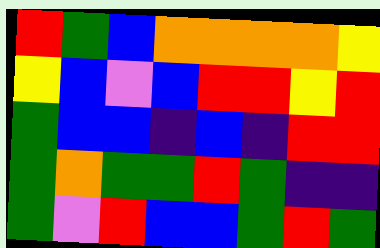[["red", "green", "blue", "orange", "orange", "orange", "orange", "yellow"], ["yellow", "blue", "violet", "blue", "red", "red", "yellow", "red"], ["green", "blue", "blue", "indigo", "blue", "indigo", "red", "red"], ["green", "orange", "green", "green", "red", "green", "indigo", "indigo"], ["green", "violet", "red", "blue", "blue", "green", "red", "green"]]